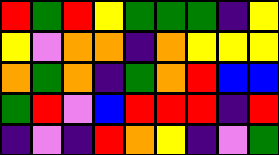[["red", "green", "red", "yellow", "green", "green", "green", "indigo", "yellow"], ["yellow", "violet", "orange", "orange", "indigo", "orange", "yellow", "yellow", "yellow"], ["orange", "green", "orange", "indigo", "green", "orange", "red", "blue", "blue"], ["green", "red", "violet", "blue", "red", "red", "red", "indigo", "red"], ["indigo", "violet", "indigo", "red", "orange", "yellow", "indigo", "violet", "green"]]